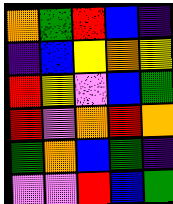[["orange", "green", "red", "blue", "indigo"], ["indigo", "blue", "yellow", "orange", "yellow"], ["red", "yellow", "violet", "blue", "green"], ["red", "violet", "orange", "red", "orange"], ["green", "orange", "blue", "green", "indigo"], ["violet", "violet", "red", "blue", "green"]]